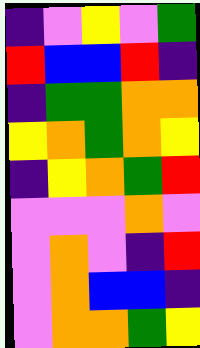[["indigo", "violet", "yellow", "violet", "green"], ["red", "blue", "blue", "red", "indigo"], ["indigo", "green", "green", "orange", "orange"], ["yellow", "orange", "green", "orange", "yellow"], ["indigo", "yellow", "orange", "green", "red"], ["violet", "violet", "violet", "orange", "violet"], ["violet", "orange", "violet", "indigo", "red"], ["violet", "orange", "blue", "blue", "indigo"], ["violet", "orange", "orange", "green", "yellow"]]